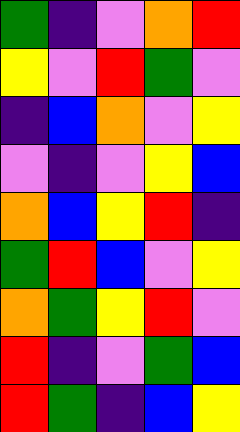[["green", "indigo", "violet", "orange", "red"], ["yellow", "violet", "red", "green", "violet"], ["indigo", "blue", "orange", "violet", "yellow"], ["violet", "indigo", "violet", "yellow", "blue"], ["orange", "blue", "yellow", "red", "indigo"], ["green", "red", "blue", "violet", "yellow"], ["orange", "green", "yellow", "red", "violet"], ["red", "indigo", "violet", "green", "blue"], ["red", "green", "indigo", "blue", "yellow"]]